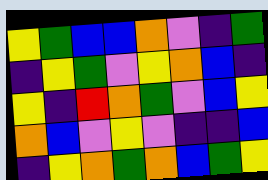[["yellow", "green", "blue", "blue", "orange", "violet", "indigo", "green"], ["indigo", "yellow", "green", "violet", "yellow", "orange", "blue", "indigo"], ["yellow", "indigo", "red", "orange", "green", "violet", "blue", "yellow"], ["orange", "blue", "violet", "yellow", "violet", "indigo", "indigo", "blue"], ["indigo", "yellow", "orange", "green", "orange", "blue", "green", "yellow"]]